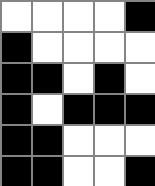[["white", "white", "white", "white", "black"], ["black", "white", "white", "white", "white"], ["black", "black", "white", "black", "white"], ["black", "white", "black", "black", "black"], ["black", "black", "white", "white", "white"], ["black", "black", "white", "white", "black"]]